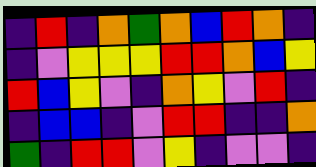[["indigo", "red", "indigo", "orange", "green", "orange", "blue", "red", "orange", "indigo"], ["indigo", "violet", "yellow", "yellow", "yellow", "red", "red", "orange", "blue", "yellow"], ["red", "blue", "yellow", "violet", "indigo", "orange", "yellow", "violet", "red", "indigo"], ["indigo", "blue", "blue", "indigo", "violet", "red", "red", "indigo", "indigo", "orange"], ["green", "indigo", "red", "red", "violet", "yellow", "indigo", "violet", "violet", "indigo"]]